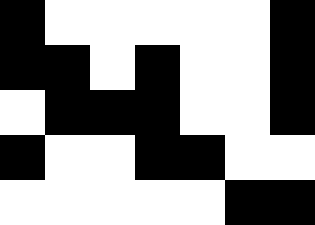[["black", "white", "white", "white", "white", "white", "black"], ["black", "black", "white", "black", "white", "white", "black"], ["white", "black", "black", "black", "white", "white", "black"], ["black", "white", "white", "black", "black", "white", "white"], ["white", "white", "white", "white", "white", "black", "black"]]